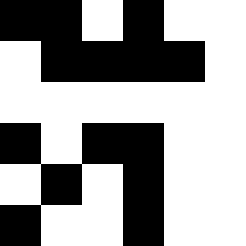[["black", "black", "white", "black", "white", "white"], ["white", "black", "black", "black", "black", "white"], ["white", "white", "white", "white", "white", "white"], ["black", "white", "black", "black", "white", "white"], ["white", "black", "white", "black", "white", "white"], ["black", "white", "white", "black", "white", "white"]]